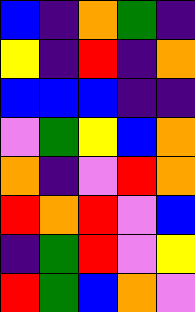[["blue", "indigo", "orange", "green", "indigo"], ["yellow", "indigo", "red", "indigo", "orange"], ["blue", "blue", "blue", "indigo", "indigo"], ["violet", "green", "yellow", "blue", "orange"], ["orange", "indigo", "violet", "red", "orange"], ["red", "orange", "red", "violet", "blue"], ["indigo", "green", "red", "violet", "yellow"], ["red", "green", "blue", "orange", "violet"]]